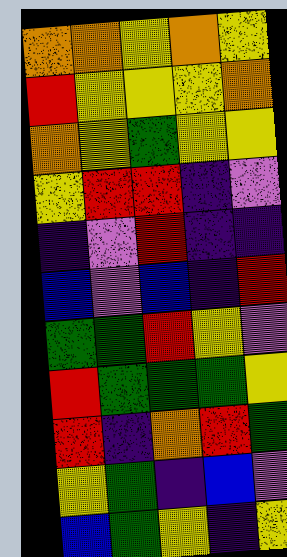[["orange", "orange", "yellow", "orange", "yellow"], ["red", "yellow", "yellow", "yellow", "orange"], ["orange", "yellow", "green", "yellow", "yellow"], ["yellow", "red", "red", "indigo", "violet"], ["indigo", "violet", "red", "indigo", "indigo"], ["blue", "violet", "blue", "indigo", "red"], ["green", "green", "red", "yellow", "violet"], ["red", "green", "green", "green", "yellow"], ["red", "indigo", "orange", "red", "green"], ["yellow", "green", "indigo", "blue", "violet"], ["blue", "green", "yellow", "indigo", "yellow"]]